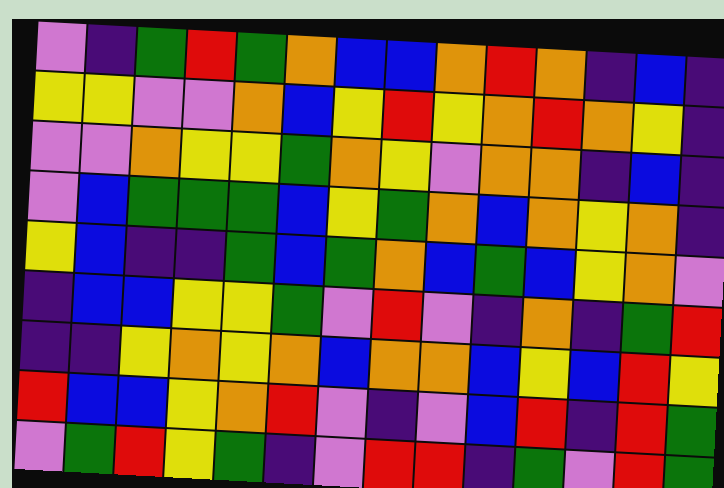[["violet", "indigo", "green", "red", "green", "orange", "blue", "blue", "orange", "red", "orange", "indigo", "blue", "indigo"], ["yellow", "yellow", "violet", "violet", "orange", "blue", "yellow", "red", "yellow", "orange", "red", "orange", "yellow", "indigo"], ["violet", "violet", "orange", "yellow", "yellow", "green", "orange", "yellow", "violet", "orange", "orange", "indigo", "blue", "indigo"], ["violet", "blue", "green", "green", "green", "blue", "yellow", "green", "orange", "blue", "orange", "yellow", "orange", "indigo"], ["yellow", "blue", "indigo", "indigo", "green", "blue", "green", "orange", "blue", "green", "blue", "yellow", "orange", "violet"], ["indigo", "blue", "blue", "yellow", "yellow", "green", "violet", "red", "violet", "indigo", "orange", "indigo", "green", "red"], ["indigo", "indigo", "yellow", "orange", "yellow", "orange", "blue", "orange", "orange", "blue", "yellow", "blue", "red", "yellow"], ["red", "blue", "blue", "yellow", "orange", "red", "violet", "indigo", "violet", "blue", "red", "indigo", "red", "green"], ["violet", "green", "red", "yellow", "green", "indigo", "violet", "red", "red", "indigo", "green", "violet", "red", "green"]]